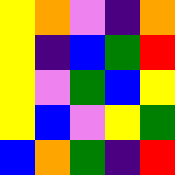[["yellow", "orange", "violet", "indigo", "orange"], ["yellow", "indigo", "blue", "green", "red"], ["yellow", "violet", "green", "blue", "yellow"], ["yellow", "blue", "violet", "yellow", "green"], ["blue", "orange", "green", "indigo", "red"]]